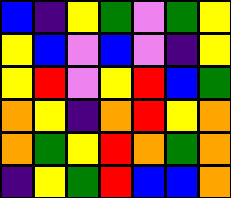[["blue", "indigo", "yellow", "green", "violet", "green", "yellow"], ["yellow", "blue", "violet", "blue", "violet", "indigo", "yellow"], ["yellow", "red", "violet", "yellow", "red", "blue", "green"], ["orange", "yellow", "indigo", "orange", "red", "yellow", "orange"], ["orange", "green", "yellow", "red", "orange", "green", "orange"], ["indigo", "yellow", "green", "red", "blue", "blue", "orange"]]